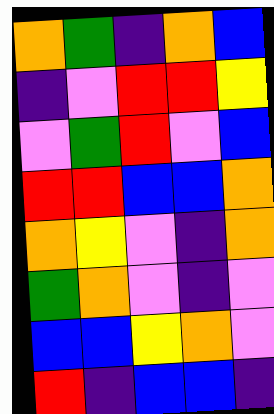[["orange", "green", "indigo", "orange", "blue"], ["indigo", "violet", "red", "red", "yellow"], ["violet", "green", "red", "violet", "blue"], ["red", "red", "blue", "blue", "orange"], ["orange", "yellow", "violet", "indigo", "orange"], ["green", "orange", "violet", "indigo", "violet"], ["blue", "blue", "yellow", "orange", "violet"], ["red", "indigo", "blue", "blue", "indigo"]]